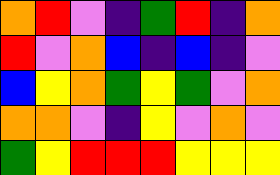[["orange", "red", "violet", "indigo", "green", "red", "indigo", "orange"], ["red", "violet", "orange", "blue", "indigo", "blue", "indigo", "violet"], ["blue", "yellow", "orange", "green", "yellow", "green", "violet", "orange"], ["orange", "orange", "violet", "indigo", "yellow", "violet", "orange", "violet"], ["green", "yellow", "red", "red", "red", "yellow", "yellow", "yellow"]]